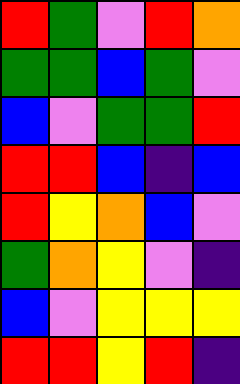[["red", "green", "violet", "red", "orange"], ["green", "green", "blue", "green", "violet"], ["blue", "violet", "green", "green", "red"], ["red", "red", "blue", "indigo", "blue"], ["red", "yellow", "orange", "blue", "violet"], ["green", "orange", "yellow", "violet", "indigo"], ["blue", "violet", "yellow", "yellow", "yellow"], ["red", "red", "yellow", "red", "indigo"]]